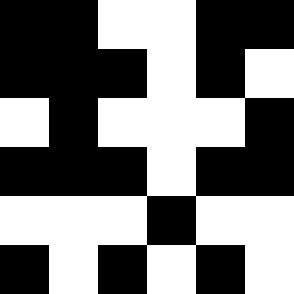[["black", "black", "white", "white", "black", "black"], ["black", "black", "black", "white", "black", "white"], ["white", "black", "white", "white", "white", "black"], ["black", "black", "black", "white", "black", "black"], ["white", "white", "white", "black", "white", "white"], ["black", "white", "black", "white", "black", "white"]]